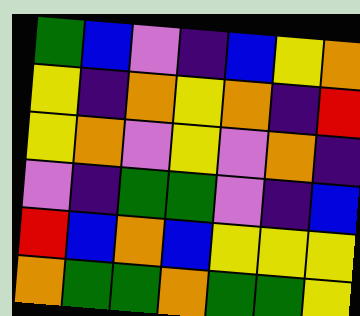[["green", "blue", "violet", "indigo", "blue", "yellow", "orange"], ["yellow", "indigo", "orange", "yellow", "orange", "indigo", "red"], ["yellow", "orange", "violet", "yellow", "violet", "orange", "indigo"], ["violet", "indigo", "green", "green", "violet", "indigo", "blue"], ["red", "blue", "orange", "blue", "yellow", "yellow", "yellow"], ["orange", "green", "green", "orange", "green", "green", "yellow"]]